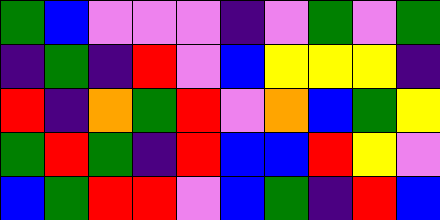[["green", "blue", "violet", "violet", "violet", "indigo", "violet", "green", "violet", "green"], ["indigo", "green", "indigo", "red", "violet", "blue", "yellow", "yellow", "yellow", "indigo"], ["red", "indigo", "orange", "green", "red", "violet", "orange", "blue", "green", "yellow"], ["green", "red", "green", "indigo", "red", "blue", "blue", "red", "yellow", "violet"], ["blue", "green", "red", "red", "violet", "blue", "green", "indigo", "red", "blue"]]